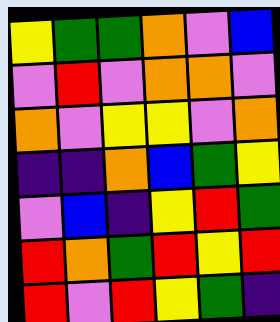[["yellow", "green", "green", "orange", "violet", "blue"], ["violet", "red", "violet", "orange", "orange", "violet"], ["orange", "violet", "yellow", "yellow", "violet", "orange"], ["indigo", "indigo", "orange", "blue", "green", "yellow"], ["violet", "blue", "indigo", "yellow", "red", "green"], ["red", "orange", "green", "red", "yellow", "red"], ["red", "violet", "red", "yellow", "green", "indigo"]]